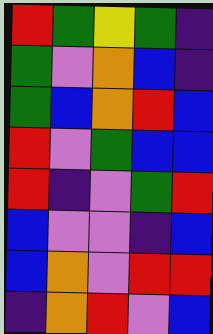[["red", "green", "yellow", "green", "indigo"], ["green", "violet", "orange", "blue", "indigo"], ["green", "blue", "orange", "red", "blue"], ["red", "violet", "green", "blue", "blue"], ["red", "indigo", "violet", "green", "red"], ["blue", "violet", "violet", "indigo", "blue"], ["blue", "orange", "violet", "red", "red"], ["indigo", "orange", "red", "violet", "blue"]]